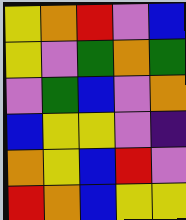[["yellow", "orange", "red", "violet", "blue"], ["yellow", "violet", "green", "orange", "green"], ["violet", "green", "blue", "violet", "orange"], ["blue", "yellow", "yellow", "violet", "indigo"], ["orange", "yellow", "blue", "red", "violet"], ["red", "orange", "blue", "yellow", "yellow"]]